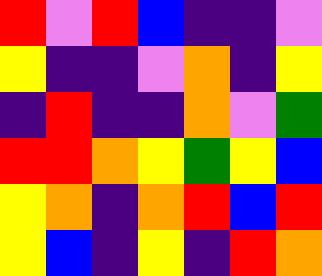[["red", "violet", "red", "blue", "indigo", "indigo", "violet"], ["yellow", "indigo", "indigo", "violet", "orange", "indigo", "yellow"], ["indigo", "red", "indigo", "indigo", "orange", "violet", "green"], ["red", "red", "orange", "yellow", "green", "yellow", "blue"], ["yellow", "orange", "indigo", "orange", "red", "blue", "red"], ["yellow", "blue", "indigo", "yellow", "indigo", "red", "orange"]]